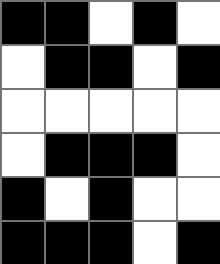[["black", "black", "white", "black", "white"], ["white", "black", "black", "white", "black"], ["white", "white", "white", "white", "white"], ["white", "black", "black", "black", "white"], ["black", "white", "black", "white", "white"], ["black", "black", "black", "white", "black"]]